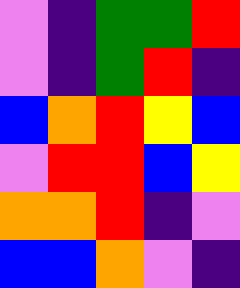[["violet", "indigo", "green", "green", "red"], ["violet", "indigo", "green", "red", "indigo"], ["blue", "orange", "red", "yellow", "blue"], ["violet", "red", "red", "blue", "yellow"], ["orange", "orange", "red", "indigo", "violet"], ["blue", "blue", "orange", "violet", "indigo"]]